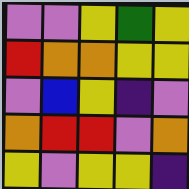[["violet", "violet", "yellow", "green", "yellow"], ["red", "orange", "orange", "yellow", "yellow"], ["violet", "blue", "yellow", "indigo", "violet"], ["orange", "red", "red", "violet", "orange"], ["yellow", "violet", "yellow", "yellow", "indigo"]]